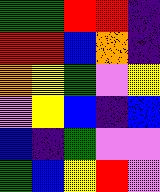[["green", "green", "red", "red", "indigo"], ["red", "red", "blue", "orange", "indigo"], ["orange", "yellow", "green", "violet", "yellow"], ["violet", "yellow", "blue", "indigo", "blue"], ["blue", "indigo", "green", "violet", "violet"], ["green", "blue", "yellow", "red", "violet"]]